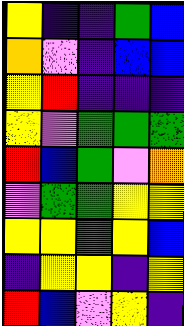[["yellow", "indigo", "indigo", "green", "blue"], ["orange", "violet", "indigo", "blue", "blue"], ["yellow", "red", "indigo", "indigo", "indigo"], ["yellow", "violet", "green", "green", "green"], ["red", "blue", "green", "violet", "orange"], ["violet", "green", "green", "yellow", "yellow"], ["yellow", "yellow", "green", "yellow", "blue"], ["indigo", "yellow", "yellow", "indigo", "yellow"], ["red", "blue", "violet", "yellow", "indigo"]]